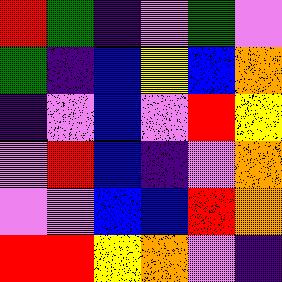[["red", "green", "indigo", "violet", "green", "violet"], ["green", "indigo", "blue", "yellow", "blue", "orange"], ["indigo", "violet", "blue", "violet", "red", "yellow"], ["violet", "red", "blue", "indigo", "violet", "orange"], ["violet", "violet", "blue", "blue", "red", "orange"], ["red", "red", "yellow", "orange", "violet", "indigo"]]